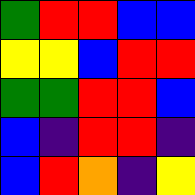[["green", "red", "red", "blue", "blue"], ["yellow", "yellow", "blue", "red", "red"], ["green", "green", "red", "red", "blue"], ["blue", "indigo", "red", "red", "indigo"], ["blue", "red", "orange", "indigo", "yellow"]]